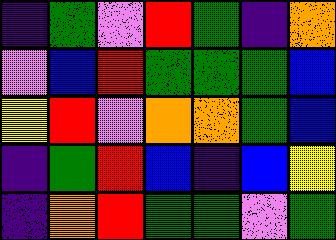[["indigo", "green", "violet", "red", "green", "indigo", "orange"], ["violet", "blue", "red", "green", "green", "green", "blue"], ["yellow", "red", "violet", "orange", "orange", "green", "blue"], ["indigo", "green", "red", "blue", "indigo", "blue", "yellow"], ["indigo", "orange", "red", "green", "green", "violet", "green"]]